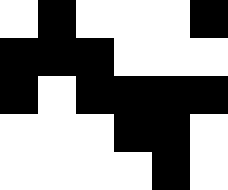[["white", "black", "white", "white", "white", "black"], ["black", "black", "black", "white", "white", "white"], ["black", "white", "black", "black", "black", "black"], ["white", "white", "white", "black", "black", "white"], ["white", "white", "white", "white", "black", "white"]]